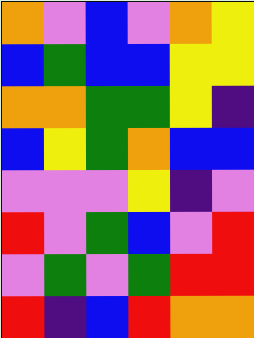[["orange", "violet", "blue", "violet", "orange", "yellow"], ["blue", "green", "blue", "blue", "yellow", "yellow"], ["orange", "orange", "green", "green", "yellow", "indigo"], ["blue", "yellow", "green", "orange", "blue", "blue"], ["violet", "violet", "violet", "yellow", "indigo", "violet"], ["red", "violet", "green", "blue", "violet", "red"], ["violet", "green", "violet", "green", "red", "red"], ["red", "indigo", "blue", "red", "orange", "orange"]]